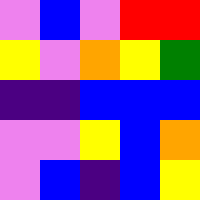[["violet", "blue", "violet", "red", "red"], ["yellow", "violet", "orange", "yellow", "green"], ["indigo", "indigo", "blue", "blue", "blue"], ["violet", "violet", "yellow", "blue", "orange"], ["violet", "blue", "indigo", "blue", "yellow"]]